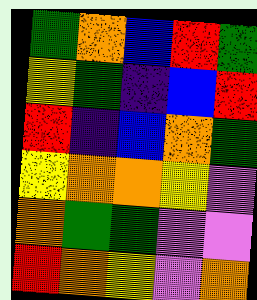[["green", "orange", "blue", "red", "green"], ["yellow", "green", "indigo", "blue", "red"], ["red", "indigo", "blue", "orange", "green"], ["yellow", "orange", "orange", "yellow", "violet"], ["orange", "green", "green", "violet", "violet"], ["red", "orange", "yellow", "violet", "orange"]]